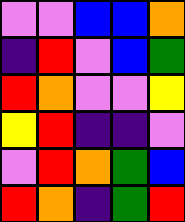[["violet", "violet", "blue", "blue", "orange"], ["indigo", "red", "violet", "blue", "green"], ["red", "orange", "violet", "violet", "yellow"], ["yellow", "red", "indigo", "indigo", "violet"], ["violet", "red", "orange", "green", "blue"], ["red", "orange", "indigo", "green", "red"]]